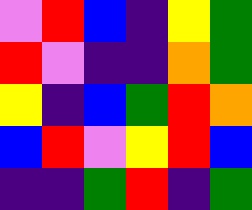[["violet", "red", "blue", "indigo", "yellow", "green"], ["red", "violet", "indigo", "indigo", "orange", "green"], ["yellow", "indigo", "blue", "green", "red", "orange"], ["blue", "red", "violet", "yellow", "red", "blue"], ["indigo", "indigo", "green", "red", "indigo", "green"]]